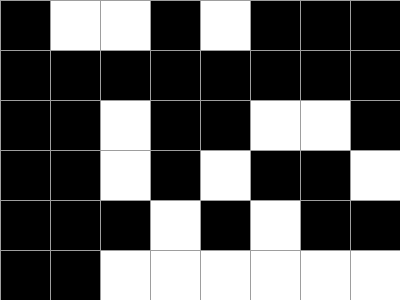[["black", "white", "white", "black", "white", "black", "black", "black"], ["black", "black", "black", "black", "black", "black", "black", "black"], ["black", "black", "white", "black", "black", "white", "white", "black"], ["black", "black", "white", "black", "white", "black", "black", "white"], ["black", "black", "black", "white", "black", "white", "black", "black"], ["black", "black", "white", "white", "white", "white", "white", "white"]]